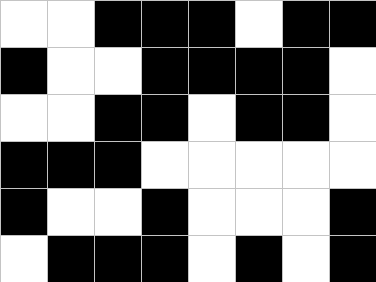[["white", "white", "black", "black", "black", "white", "black", "black"], ["black", "white", "white", "black", "black", "black", "black", "white"], ["white", "white", "black", "black", "white", "black", "black", "white"], ["black", "black", "black", "white", "white", "white", "white", "white"], ["black", "white", "white", "black", "white", "white", "white", "black"], ["white", "black", "black", "black", "white", "black", "white", "black"]]